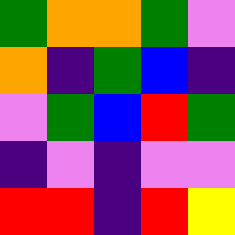[["green", "orange", "orange", "green", "violet"], ["orange", "indigo", "green", "blue", "indigo"], ["violet", "green", "blue", "red", "green"], ["indigo", "violet", "indigo", "violet", "violet"], ["red", "red", "indigo", "red", "yellow"]]